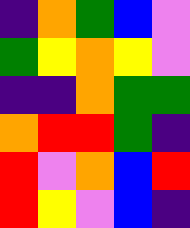[["indigo", "orange", "green", "blue", "violet"], ["green", "yellow", "orange", "yellow", "violet"], ["indigo", "indigo", "orange", "green", "green"], ["orange", "red", "red", "green", "indigo"], ["red", "violet", "orange", "blue", "red"], ["red", "yellow", "violet", "blue", "indigo"]]